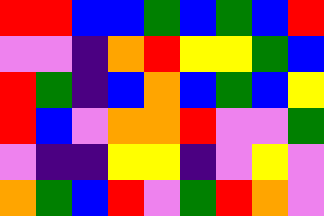[["red", "red", "blue", "blue", "green", "blue", "green", "blue", "red"], ["violet", "violet", "indigo", "orange", "red", "yellow", "yellow", "green", "blue"], ["red", "green", "indigo", "blue", "orange", "blue", "green", "blue", "yellow"], ["red", "blue", "violet", "orange", "orange", "red", "violet", "violet", "green"], ["violet", "indigo", "indigo", "yellow", "yellow", "indigo", "violet", "yellow", "violet"], ["orange", "green", "blue", "red", "violet", "green", "red", "orange", "violet"]]